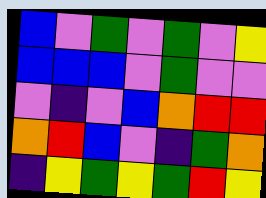[["blue", "violet", "green", "violet", "green", "violet", "yellow"], ["blue", "blue", "blue", "violet", "green", "violet", "violet"], ["violet", "indigo", "violet", "blue", "orange", "red", "red"], ["orange", "red", "blue", "violet", "indigo", "green", "orange"], ["indigo", "yellow", "green", "yellow", "green", "red", "yellow"]]